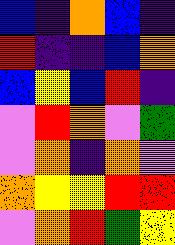[["blue", "indigo", "orange", "blue", "indigo"], ["red", "indigo", "indigo", "blue", "orange"], ["blue", "yellow", "blue", "red", "indigo"], ["violet", "red", "orange", "violet", "green"], ["violet", "orange", "indigo", "orange", "violet"], ["orange", "yellow", "yellow", "red", "red"], ["violet", "orange", "red", "green", "yellow"]]